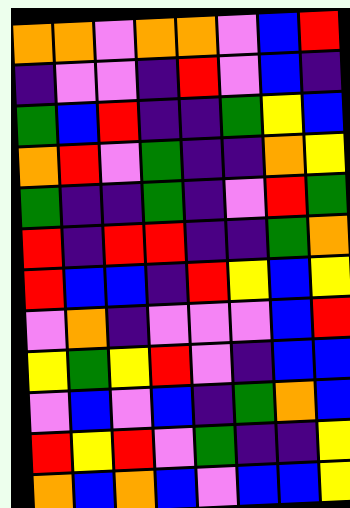[["orange", "orange", "violet", "orange", "orange", "violet", "blue", "red"], ["indigo", "violet", "violet", "indigo", "red", "violet", "blue", "indigo"], ["green", "blue", "red", "indigo", "indigo", "green", "yellow", "blue"], ["orange", "red", "violet", "green", "indigo", "indigo", "orange", "yellow"], ["green", "indigo", "indigo", "green", "indigo", "violet", "red", "green"], ["red", "indigo", "red", "red", "indigo", "indigo", "green", "orange"], ["red", "blue", "blue", "indigo", "red", "yellow", "blue", "yellow"], ["violet", "orange", "indigo", "violet", "violet", "violet", "blue", "red"], ["yellow", "green", "yellow", "red", "violet", "indigo", "blue", "blue"], ["violet", "blue", "violet", "blue", "indigo", "green", "orange", "blue"], ["red", "yellow", "red", "violet", "green", "indigo", "indigo", "yellow"], ["orange", "blue", "orange", "blue", "violet", "blue", "blue", "yellow"]]